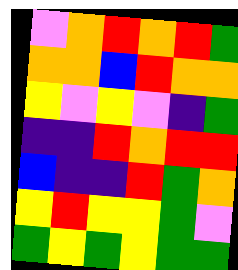[["violet", "orange", "red", "orange", "red", "green"], ["orange", "orange", "blue", "red", "orange", "orange"], ["yellow", "violet", "yellow", "violet", "indigo", "green"], ["indigo", "indigo", "red", "orange", "red", "red"], ["blue", "indigo", "indigo", "red", "green", "orange"], ["yellow", "red", "yellow", "yellow", "green", "violet"], ["green", "yellow", "green", "yellow", "green", "green"]]